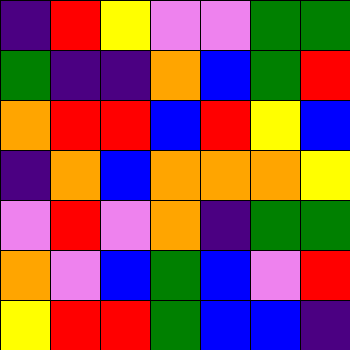[["indigo", "red", "yellow", "violet", "violet", "green", "green"], ["green", "indigo", "indigo", "orange", "blue", "green", "red"], ["orange", "red", "red", "blue", "red", "yellow", "blue"], ["indigo", "orange", "blue", "orange", "orange", "orange", "yellow"], ["violet", "red", "violet", "orange", "indigo", "green", "green"], ["orange", "violet", "blue", "green", "blue", "violet", "red"], ["yellow", "red", "red", "green", "blue", "blue", "indigo"]]